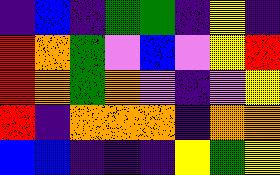[["indigo", "blue", "indigo", "green", "green", "indigo", "yellow", "indigo"], ["red", "orange", "green", "violet", "blue", "violet", "yellow", "red"], ["red", "orange", "green", "orange", "violet", "indigo", "violet", "yellow"], ["red", "indigo", "orange", "orange", "orange", "indigo", "orange", "orange"], ["blue", "blue", "indigo", "indigo", "indigo", "yellow", "green", "yellow"]]